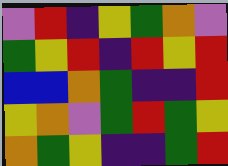[["violet", "red", "indigo", "yellow", "green", "orange", "violet"], ["green", "yellow", "red", "indigo", "red", "yellow", "red"], ["blue", "blue", "orange", "green", "indigo", "indigo", "red"], ["yellow", "orange", "violet", "green", "red", "green", "yellow"], ["orange", "green", "yellow", "indigo", "indigo", "green", "red"]]